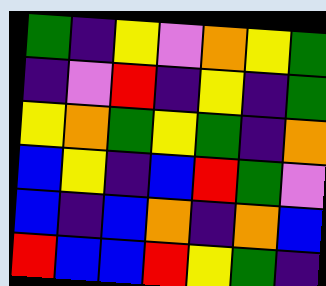[["green", "indigo", "yellow", "violet", "orange", "yellow", "green"], ["indigo", "violet", "red", "indigo", "yellow", "indigo", "green"], ["yellow", "orange", "green", "yellow", "green", "indigo", "orange"], ["blue", "yellow", "indigo", "blue", "red", "green", "violet"], ["blue", "indigo", "blue", "orange", "indigo", "orange", "blue"], ["red", "blue", "blue", "red", "yellow", "green", "indigo"]]